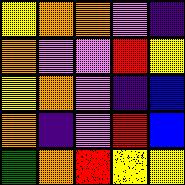[["yellow", "orange", "orange", "violet", "indigo"], ["orange", "violet", "violet", "red", "yellow"], ["yellow", "orange", "violet", "indigo", "blue"], ["orange", "indigo", "violet", "red", "blue"], ["green", "orange", "red", "yellow", "yellow"]]